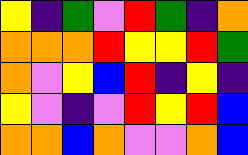[["yellow", "indigo", "green", "violet", "red", "green", "indigo", "orange"], ["orange", "orange", "orange", "red", "yellow", "yellow", "red", "green"], ["orange", "violet", "yellow", "blue", "red", "indigo", "yellow", "indigo"], ["yellow", "violet", "indigo", "violet", "red", "yellow", "red", "blue"], ["orange", "orange", "blue", "orange", "violet", "violet", "orange", "blue"]]